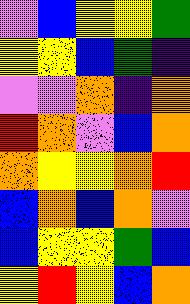[["violet", "blue", "yellow", "yellow", "green"], ["yellow", "yellow", "blue", "green", "indigo"], ["violet", "violet", "orange", "indigo", "orange"], ["red", "orange", "violet", "blue", "orange"], ["orange", "yellow", "yellow", "orange", "red"], ["blue", "orange", "blue", "orange", "violet"], ["blue", "yellow", "yellow", "green", "blue"], ["yellow", "red", "yellow", "blue", "orange"]]